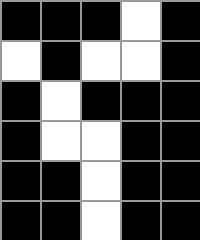[["black", "black", "black", "white", "black"], ["white", "black", "white", "white", "black"], ["black", "white", "black", "black", "black"], ["black", "white", "white", "black", "black"], ["black", "black", "white", "black", "black"], ["black", "black", "white", "black", "black"]]